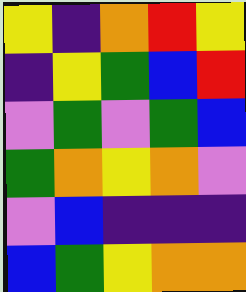[["yellow", "indigo", "orange", "red", "yellow"], ["indigo", "yellow", "green", "blue", "red"], ["violet", "green", "violet", "green", "blue"], ["green", "orange", "yellow", "orange", "violet"], ["violet", "blue", "indigo", "indigo", "indigo"], ["blue", "green", "yellow", "orange", "orange"]]